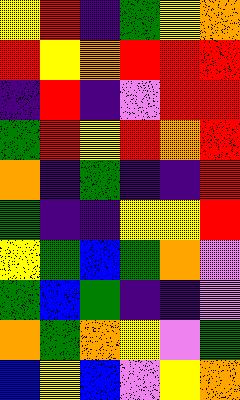[["yellow", "red", "indigo", "green", "yellow", "orange"], ["red", "yellow", "orange", "red", "red", "red"], ["indigo", "red", "indigo", "violet", "red", "red"], ["green", "red", "yellow", "red", "orange", "red"], ["orange", "indigo", "green", "indigo", "indigo", "red"], ["green", "indigo", "indigo", "yellow", "yellow", "red"], ["yellow", "green", "blue", "green", "orange", "violet"], ["green", "blue", "green", "indigo", "indigo", "violet"], ["orange", "green", "orange", "yellow", "violet", "green"], ["blue", "yellow", "blue", "violet", "yellow", "orange"]]